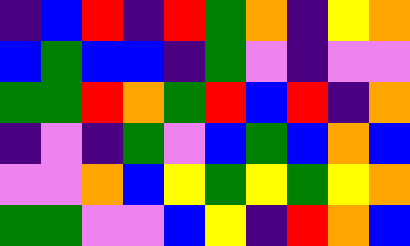[["indigo", "blue", "red", "indigo", "red", "green", "orange", "indigo", "yellow", "orange"], ["blue", "green", "blue", "blue", "indigo", "green", "violet", "indigo", "violet", "violet"], ["green", "green", "red", "orange", "green", "red", "blue", "red", "indigo", "orange"], ["indigo", "violet", "indigo", "green", "violet", "blue", "green", "blue", "orange", "blue"], ["violet", "violet", "orange", "blue", "yellow", "green", "yellow", "green", "yellow", "orange"], ["green", "green", "violet", "violet", "blue", "yellow", "indigo", "red", "orange", "blue"]]